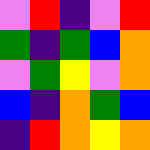[["violet", "red", "indigo", "violet", "red"], ["green", "indigo", "green", "blue", "orange"], ["violet", "green", "yellow", "violet", "orange"], ["blue", "indigo", "orange", "green", "blue"], ["indigo", "red", "orange", "yellow", "orange"]]